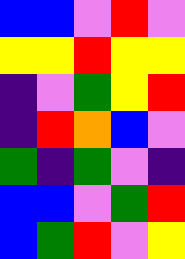[["blue", "blue", "violet", "red", "violet"], ["yellow", "yellow", "red", "yellow", "yellow"], ["indigo", "violet", "green", "yellow", "red"], ["indigo", "red", "orange", "blue", "violet"], ["green", "indigo", "green", "violet", "indigo"], ["blue", "blue", "violet", "green", "red"], ["blue", "green", "red", "violet", "yellow"]]